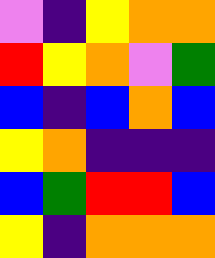[["violet", "indigo", "yellow", "orange", "orange"], ["red", "yellow", "orange", "violet", "green"], ["blue", "indigo", "blue", "orange", "blue"], ["yellow", "orange", "indigo", "indigo", "indigo"], ["blue", "green", "red", "red", "blue"], ["yellow", "indigo", "orange", "orange", "orange"]]